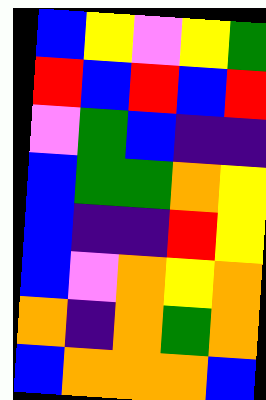[["blue", "yellow", "violet", "yellow", "green"], ["red", "blue", "red", "blue", "red"], ["violet", "green", "blue", "indigo", "indigo"], ["blue", "green", "green", "orange", "yellow"], ["blue", "indigo", "indigo", "red", "yellow"], ["blue", "violet", "orange", "yellow", "orange"], ["orange", "indigo", "orange", "green", "orange"], ["blue", "orange", "orange", "orange", "blue"]]